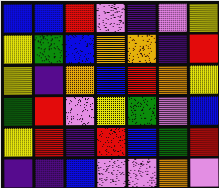[["blue", "blue", "red", "violet", "indigo", "violet", "yellow"], ["yellow", "green", "blue", "orange", "orange", "indigo", "red"], ["yellow", "indigo", "orange", "blue", "red", "orange", "yellow"], ["green", "red", "violet", "yellow", "green", "violet", "blue"], ["yellow", "red", "indigo", "red", "blue", "green", "red"], ["indigo", "indigo", "blue", "violet", "violet", "orange", "violet"]]